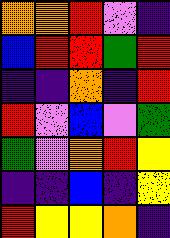[["orange", "orange", "red", "violet", "indigo"], ["blue", "red", "red", "green", "red"], ["indigo", "indigo", "orange", "indigo", "red"], ["red", "violet", "blue", "violet", "green"], ["green", "violet", "orange", "red", "yellow"], ["indigo", "indigo", "blue", "indigo", "yellow"], ["red", "yellow", "yellow", "orange", "indigo"]]